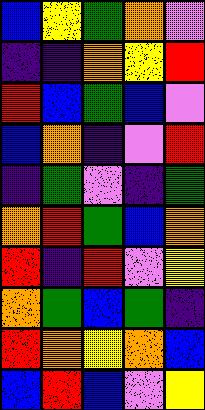[["blue", "yellow", "green", "orange", "violet"], ["indigo", "indigo", "orange", "yellow", "red"], ["red", "blue", "green", "blue", "violet"], ["blue", "orange", "indigo", "violet", "red"], ["indigo", "green", "violet", "indigo", "green"], ["orange", "red", "green", "blue", "orange"], ["red", "indigo", "red", "violet", "yellow"], ["orange", "green", "blue", "green", "indigo"], ["red", "orange", "yellow", "orange", "blue"], ["blue", "red", "blue", "violet", "yellow"]]